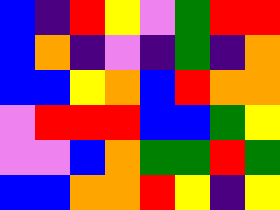[["blue", "indigo", "red", "yellow", "violet", "green", "red", "red"], ["blue", "orange", "indigo", "violet", "indigo", "green", "indigo", "orange"], ["blue", "blue", "yellow", "orange", "blue", "red", "orange", "orange"], ["violet", "red", "red", "red", "blue", "blue", "green", "yellow"], ["violet", "violet", "blue", "orange", "green", "green", "red", "green"], ["blue", "blue", "orange", "orange", "red", "yellow", "indigo", "yellow"]]